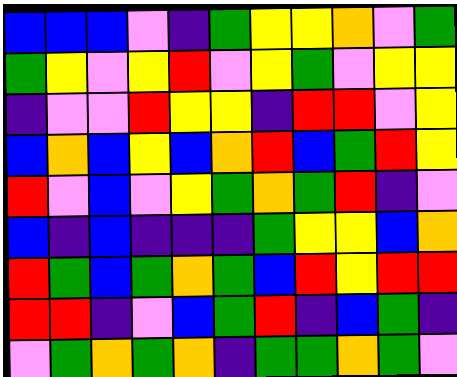[["blue", "blue", "blue", "violet", "indigo", "green", "yellow", "yellow", "orange", "violet", "green"], ["green", "yellow", "violet", "yellow", "red", "violet", "yellow", "green", "violet", "yellow", "yellow"], ["indigo", "violet", "violet", "red", "yellow", "yellow", "indigo", "red", "red", "violet", "yellow"], ["blue", "orange", "blue", "yellow", "blue", "orange", "red", "blue", "green", "red", "yellow"], ["red", "violet", "blue", "violet", "yellow", "green", "orange", "green", "red", "indigo", "violet"], ["blue", "indigo", "blue", "indigo", "indigo", "indigo", "green", "yellow", "yellow", "blue", "orange"], ["red", "green", "blue", "green", "orange", "green", "blue", "red", "yellow", "red", "red"], ["red", "red", "indigo", "violet", "blue", "green", "red", "indigo", "blue", "green", "indigo"], ["violet", "green", "orange", "green", "orange", "indigo", "green", "green", "orange", "green", "violet"]]